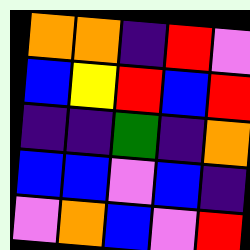[["orange", "orange", "indigo", "red", "violet"], ["blue", "yellow", "red", "blue", "red"], ["indigo", "indigo", "green", "indigo", "orange"], ["blue", "blue", "violet", "blue", "indigo"], ["violet", "orange", "blue", "violet", "red"]]